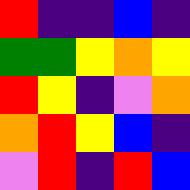[["red", "indigo", "indigo", "blue", "indigo"], ["green", "green", "yellow", "orange", "yellow"], ["red", "yellow", "indigo", "violet", "orange"], ["orange", "red", "yellow", "blue", "indigo"], ["violet", "red", "indigo", "red", "blue"]]